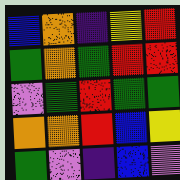[["blue", "orange", "indigo", "yellow", "red"], ["green", "orange", "green", "red", "red"], ["violet", "green", "red", "green", "green"], ["orange", "orange", "red", "blue", "yellow"], ["green", "violet", "indigo", "blue", "violet"]]